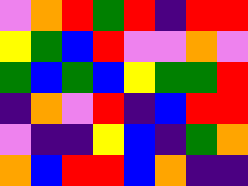[["violet", "orange", "red", "green", "red", "indigo", "red", "red"], ["yellow", "green", "blue", "red", "violet", "violet", "orange", "violet"], ["green", "blue", "green", "blue", "yellow", "green", "green", "red"], ["indigo", "orange", "violet", "red", "indigo", "blue", "red", "red"], ["violet", "indigo", "indigo", "yellow", "blue", "indigo", "green", "orange"], ["orange", "blue", "red", "red", "blue", "orange", "indigo", "indigo"]]